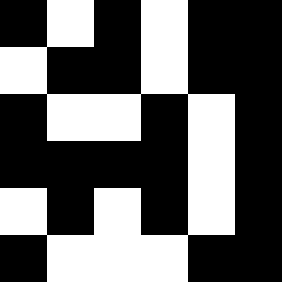[["black", "white", "black", "white", "black", "black"], ["white", "black", "black", "white", "black", "black"], ["black", "white", "white", "black", "white", "black"], ["black", "black", "black", "black", "white", "black"], ["white", "black", "white", "black", "white", "black"], ["black", "white", "white", "white", "black", "black"]]